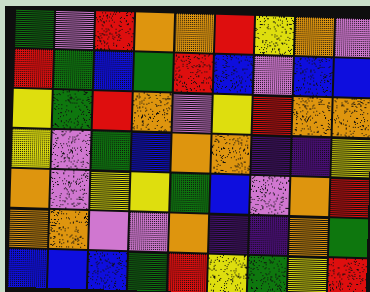[["green", "violet", "red", "orange", "orange", "red", "yellow", "orange", "violet"], ["red", "green", "blue", "green", "red", "blue", "violet", "blue", "blue"], ["yellow", "green", "red", "orange", "violet", "yellow", "red", "orange", "orange"], ["yellow", "violet", "green", "blue", "orange", "orange", "indigo", "indigo", "yellow"], ["orange", "violet", "yellow", "yellow", "green", "blue", "violet", "orange", "red"], ["orange", "orange", "violet", "violet", "orange", "indigo", "indigo", "orange", "green"], ["blue", "blue", "blue", "green", "red", "yellow", "green", "yellow", "red"]]